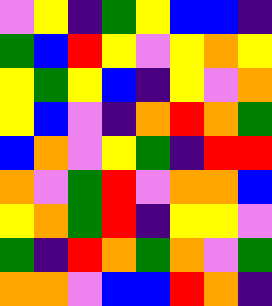[["violet", "yellow", "indigo", "green", "yellow", "blue", "blue", "indigo"], ["green", "blue", "red", "yellow", "violet", "yellow", "orange", "yellow"], ["yellow", "green", "yellow", "blue", "indigo", "yellow", "violet", "orange"], ["yellow", "blue", "violet", "indigo", "orange", "red", "orange", "green"], ["blue", "orange", "violet", "yellow", "green", "indigo", "red", "red"], ["orange", "violet", "green", "red", "violet", "orange", "orange", "blue"], ["yellow", "orange", "green", "red", "indigo", "yellow", "yellow", "violet"], ["green", "indigo", "red", "orange", "green", "orange", "violet", "green"], ["orange", "orange", "violet", "blue", "blue", "red", "orange", "indigo"]]